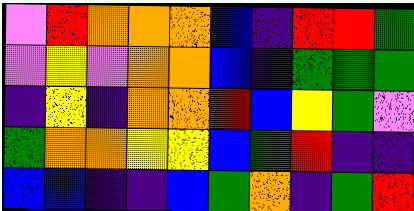[["violet", "red", "orange", "orange", "orange", "blue", "indigo", "red", "red", "green"], ["violet", "yellow", "violet", "orange", "orange", "blue", "indigo", "green", "green", "green"], ["indigo", "yellow", "indigo", "orange", "orange", "red", "blue", "yellow", "green", "violet"], ["green", "orange", "orange", "yellow", "yellow", "blue", "green", "red", "indigo", "indigo"], ["blue", "blue", "indigo", "indigo", "blue", "green", "orange", "indigo", "green", "red"]]